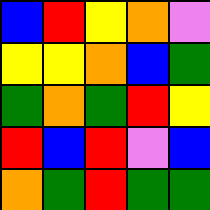[["blue", "red", "yellow", "orange", "violet"], ["yellow", "yellow", "orange", "blue", "green"], ["green", "orange", "green", "red", "yellow"], ["red", "blue", "red", "violet", "blue"], ["orange", "green", "red", "green", "green"]]